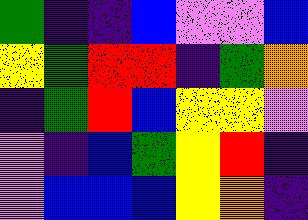[["green", "indigo", "indigo", "blue", "violet", "violet", "blue"], ["yellow", "green", "red", "red", "indigo", "green", "orange"], ["indigo", "green", "red", "blue", "yellow", "yellow", "violet"], ["violet", "indigo", "blue", "green", "yellow", "red", "indigo"], ["violet", "blue", "blue", "blue", "yellow", "orange", "indigo"]]